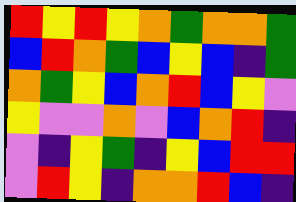[["red", "yellow", "red", "yellow", "orange", "green", "orange", "orange", "green"], ["blue", "red", "orange", "green", "blue", "yellow", "blue", "indigo", "green"], ["orange", "green", "yellow", "blue", "orange", "red", "blue", "yellow", "violet"], ["yellow", "violet", "violet", "orange", "violet", "blue", "orange", "red", "indigo"], ["violet", "indigo", "yellow", "green", "indigo", "yellow", "blue", "red", "red"], ["violet", "red", "yellow", "indigo", "orange", "orange", "red", "blue", "indigo"]]